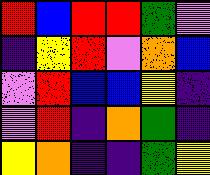[["red", "blue", "red", "red", "green", "violet"], ["indigo", "yellow", "red", "violet", "orange", "blue"], ["violet", "red", "blue", "blue", "yellow", "indigo"], ["violet", "red", "indigo", "orange", "green", "indigo"], ["yellow", "orange", "indigo", "indigo", "green", "yellow"]]